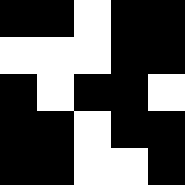[["black", "black", "white", "black", "black"], ["white", "white", "white", "black", "black"], ["black", "white", "black", "black", "white"], ["black", "black", "white", "black", "black"], ["black", "black", "white", "white", "black"]]